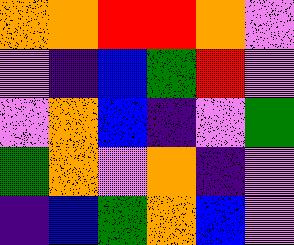[["orange", "orange", "red", "red", "orange", "violet"], ["violet", "indigo", "blue", "green", "red", "violet"], ["violet", "orange", "blue", "indigo", "violet", "green"], ["green", "orange", "violet", "orange", "indigo", "violet"], ["indigo", "blue", "green", "orange", "blue", "violet"]]